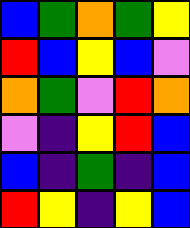[["blue", "green", "orange", "green", "yellow"], ["red", "blue", "yellow", "blue", "violet"], ["orange", "green", "violet", "red", "orange"], ["violet", "indigo", "yellow", "red", "blue"], ["blue", "indigo", "green", "indigo", "blue"], ["red", "yellow", "indigo", "yellow", "blue"]]